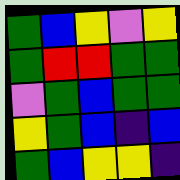[["green", "blue", "yellow", "violet", "yellow"], ["green", "red", "red", "green", "green"], ["violet", "green", "blue", "green", "green"], ["yellow", "green", "blue", "indigo", "blue"], ["green", "blue", "yellow", "yellow", "indigo"]]